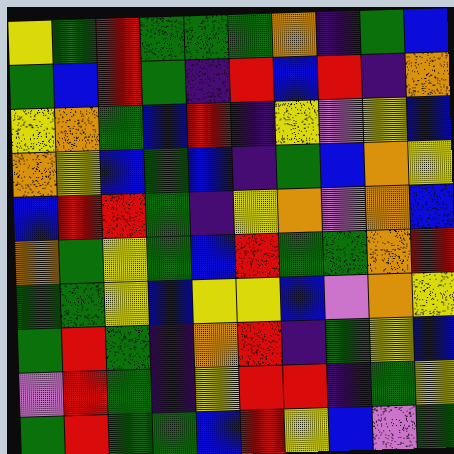[["yellow", "green", "red", "green", "green", "green", "orange", "indigo", "green", "blue"], ["green", "blue", "red", "green", "indigo", "red", "blue", "red", "indigo", "orange"], ["yellow", "orange", "green", "blue", "red", "indigo", "yellow", "violet", "yellow", "blue"], ["orange", "yellow", "blue", "green", "blue", "indigo", "green", "blue", "orange", "yellow"], ["blue", "red", "red", "green", "indigo", "yellow", "orange", "violet", "orange", "blue"], ["orange", "green", "yellow", "green", "blue", "red", "green", "green", "orange", "red"], ["green", "green", "yellow", "blue", "yellow", "yellow", "blue", "violet", "orange", "yellow"], ["green", "red", "green", "indigo", "orange", "red", "indigo", "green", "yellow", "blue"], ["violet", "red", "green", "indigo", "yellow", "red", "red", "indigo", "green", "yellow"], ["green", "red", "green", "green", "blue", "red", "yellow", "blue", "violet", "green"]]